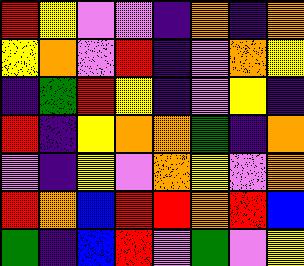[["red", "yellow", "violet", "violet", "indigo", "orange", "indigo", "orange"], ["yellow", "orange", "violet", "red", "indigo", "violet", "orange", "yellow"], ["indigo", "green", "red", "yellow", "indigo", "violet", "yellow", "indigo"], ["red", "indigo", "yellow", "orange", "orange", "green", "indigo", "orange"], ["violet", "indigo", "yellow", "violet", "orange", "yellow", "violet", "orange"], ["red", "orange", "blue", "red", "red", "orange", "red", "blue"], ["green", "indigo", "blue", "red", "violet", "green", "violet", "yellow"]]